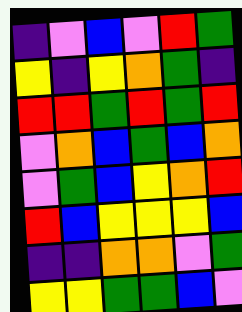[["indigo", "violet", "blue", "violet", "red", "green"], ["yellow", "indigo", "yellow", "orange", "green", "indigo"], ["red", "red", "green", "red", "green", "red"], ["violet", "orange", "blue", "green", "blue", "orange"], ["violet", "green", "blue", "yellow", "orange", "red"], ["red", "blue", "yellow", "yellow", "yellow", "blue"], ["indigo", "indigo", "orange", "orange", "violet", "green"], ["yellow", "yellow", "green", "green", "blue", "violet"]]